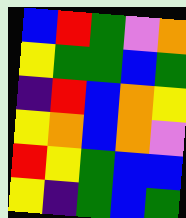[["blue", "red", "green", "violet", "orange"], ["yellow", "green", "green", "blue", "green"], ["indigo", "red", "blue", "orange", "yellow"], ["yellow", "orange", "blue", "orange", "violet"], ["red", "yellow", "green", "blue", "blue"], ["yellow", "indigo", "green", "blue", "green"]]